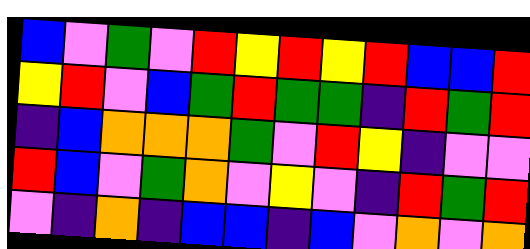[["blue", "violet", "green", "violet", "red", "yellow", "red", "yellow", "red", "blue", "blue", "red"], ["yellow", "red", "violet", "blue", "green", "red", "green", "green", "indigo", "red", "green", "red"], ["indigo", "blue", "orange", "orange", "orange", "green", "violet", "red", "yellow", "indigo", "violet", "violet"], ["red", "blue", "violet", "green", "orange", "violet", "yellow", "violet", "indigo", "red", "green", "red"], ["violet", "indigo", "orange", "indigo", "blue", "blue", "indigo", "blue", "violet", "orange", "violet", "orange"]]